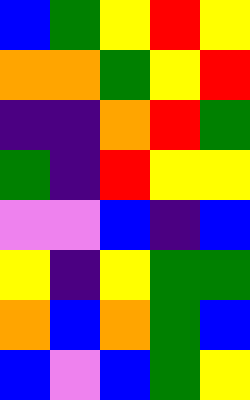[["blue", "green", "yellow", "red", "yellow"], ["orange", "orange", "green", "yellow", "red"], ["indigo", "indigo", "orange", "red", "green"], ["green", "indigo", "red", "yellow", "yellow"], ["violet", "violet", "blue", "indigo", "blue"], ["yellow", "indigo", "yellow", "green", "green"], ["orange", "blue", "orange", "green", "blue"], ["blue", "violet", "blue", "green", "yellow"]]